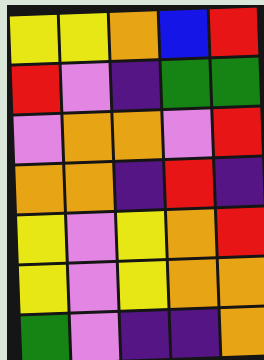[["yellow", "yellow", "orange", "blue", "red"], ["red", "violet", "indigo", "green", "green"], ["violet", "orange", "orange", "violet", "red"], ["orange", "orange", "indigo", "red", "indigo"], ["yellow", "violet", "yellow", "orange", "red"], ["yellow", "violet", "yellow", "orange", "orange"], ["green", "violet", "indigo", "indigo", "orange"]]